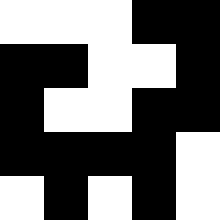[["white", "white", "white", "black", "black"], ["black", "black", "white", "white", "black"], ["black", "white", "white", "black", "black"], ["black", "black", "black", "black", "white"], ["white", "black", "white", "black", "white"]]